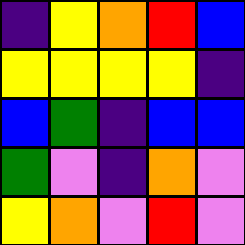[["indigo", "yellow", "orange", "red", "blue"], ["yellow", "yellow", "yellow", "yellow", "indigo"], ["blue", "green", "indigo", "blue", "blue"], ["green", "violet", "indigo", "orange", "violet"], ["yellow", "orange", "violet", "red", "violet"]]